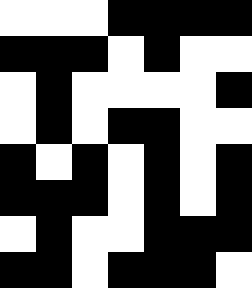[["white", "white", "white", "black", "black", "black", "black"], ["black", "black", "black", "white", "black", "white", "white"], ["white", "black", "white", "white", "white", "white", "black"], ["white", "black", "white", "black", "black", "white", "white"], ["black", "white", "black", "white", "black", "white", "black"], ["black", "black", "black", "white", "black", "white", "black"], ["white", "black", "white", "white", "black", "black", "black"], ["black", "black", "white", "black", "black", "black", "white"]]